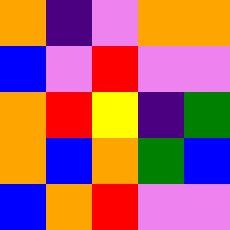[["orange", "indigo", "violet", "orange", "orange"], ["blue", "violet", "red", "violet", "violet"], ["orange", "red", "yellow", "indigo", "green"], ["orange", "blue", "orange", "green", "blue"], ["blue", "orange", "red", "violet", "violet"]]